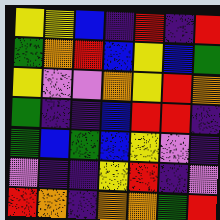[["yellow", "yellow", "blue", "indigo", "red", "indigo", "red"], ["green", "orange", "red", "blue", "yellow", "blue", "green"], ["yellow", "violet", "violet", "orange", "yellow", "red", "orange"], ["green", "indigo", "indigo", "blue", "red", "red", "indigo"], ["green", "blue", "green", "blue", "yellow", "violet", "indigo"], ["violet", "indigo", "indigo", "yellow", "red", "indigo", "violet"], ["red", "orange", "indigo", "orange", "orange", "green", "red"]]